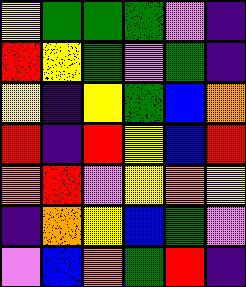[["yellow", "green", "green", "green", "violet", "indigo"], ["red", "yellow", "green", "violet", "green", "indigo"], ["yellow", "indigo", "yellow", "green", "blue", "orange"], ["red", "indigo", "red", "yellow", "blue", "red"], ["orange", "red", "violet", "yellow", "orange", "yellow"], ["indigo", "orange", "yellow", "blue", "green", "violet"], ["violet", "blue", "orange", "green", "red", "indigo"]]